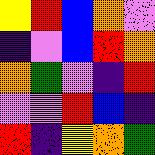[["yellow", "red", "blue", "orange", "violet"], ["indigo", "violet", "blue", "red", "orange"], ["orange", "green", "violet", "indigo", "red"], ["violet", "violet", "red", "blue", "indigo"], ["red", "indigo", "yellow", "orange", "green"]]